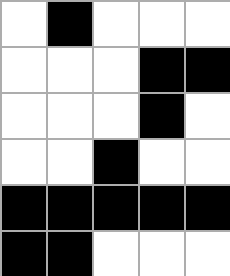[["white", "black", "white", "white", "white"], ["white", "white", "white", "black", "black"], ["white", "white", "white", "black", "white"], ["white", "white", "black", "white", "white"], ["black", "black", "black", "black", "black"], ["black", "black", "white", "white", "white"]]